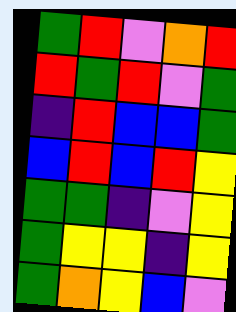[["green", "red", "violet", "orange", "red"], ["red", "green", "red", "violet", "green"], ["indigo", "red", "blue", "blue", "green"], ["blue", "red", "blue", "red", "yellow"], ["green", "green", "indigo", "violet", "yellow"], ["green", "yellow", "yellow", "indigo", "yellow"], ["green", "orange", "yellow", "blue", "violet"]]